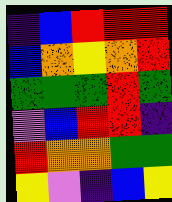[["indigo", "blue", "red", "red", "red"], ["blue", "orange", "yellow", "orange", "red"], ["green", "green", "green", "red", "green"], ["violet", "blue", "red", "red", "indigo"], ["red", "orange", "orange", "green", "green"], ["yellow", "violet", "indigo", "blue", "yellow"]]